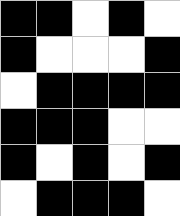[["black", "black", "white", "black", "white"], ["black", "white", "white", "white", "black"], ["white", "black", "black", "black", "black"], ["black", "black", "black", "white", "white"], ["black", "white", "black", "white", "black"], ["white", "black", "black", "black", "white"]]